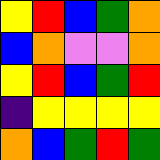[["yellow", "red", "blue", "green", "orange"], ["blue", "orange", "violet", "violet", "orange"], ["yellow", "red", "blue", "green", "red"], ["indigo", "yellow", "yellow", "yellow", "yellow"], ["orange", "blue", "green", "red", "green"]]